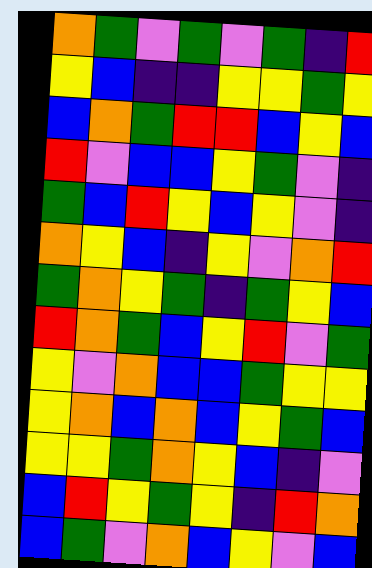[["orange", "green", "violet", "green", "violet", "green", "indigo", "red"], ["yellow", "blue", "indigo", "indigo", "yellow", "yellow", "green", "yellow"], ["blue", "orange", "green", "red", "red", "blue", "yellow", "blue"], ["red", "violet", "blue", "blue", "yellow", "green", "violet", "indigo"], ["green", "blue", "red", "yellow", "blue", "yellow", "violet", "indigo"], ["orange", "yellow", "blue", "indigo", "yellow", "violet", "orange", "red"], ["green", "orange", "yellow", "green", "indigo", "green", "yellow", "blue"], ["red", "orange", "green", "blue", "yellow", "red", "violet", "green"], ["yellow", "violet", "orange", "blue", "blue", "green", "yellow", "yellow"], ["yellow", "orange", "blue", "orange", "blue", "yellow", "green", "blue"], ["yellow", "yellow", "green", "orange", "yellow", "blue", "indigo", "violet"], ["blue", "red", "yellow", "green", "yellow", "indigo", "red", "orange"], ["blue", "green", "violet", "orange", "blue", "yellow", "violet", "blue"]]